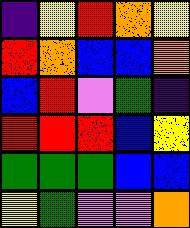[["indigo", "yellow", "red", "orange", "yellow"], ["red", "orange", "blue", "blue", "orange"], ["blue", "red", "violet", "green", "indigo"], ["red", "red", "red", "blue", "yellow"], ["green", "green", "green", "blue", "blue"], ["yellow", "green", "violet", "violet", "orange"]]